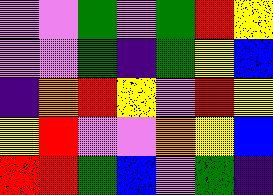[["violet", "violet", "green", "violet", "green", "red", "yellow"], ["violet", "violet", "green", "indigo", "green", "yellow", "blue"], ["indigo", "orange", "red", "yellow", "violet", "red", "yellow"], ["yellow", "red", "violet", "violet", "orange", "yellow", "blue"], ["red", "red", "green", "blue", "violet", "green", "indigo"]]